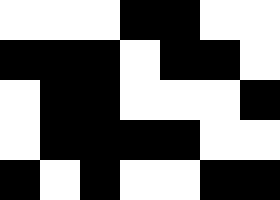[["white", "white", "white", "black", "black", "white", "white"], ["black", "black", "black", "white", "black", "black", "white"], ["white", "black", "black", "white", "white", "white", "black"], ["white", "black", "black", "black", "black", "white", "white"], ["black", "white", "black", "white", "white", "black", "black"]]